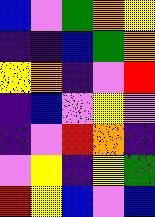[["blue", "violet", "green", "orange", "yellow"], ["indigo", "indigo", "blue", "green", "orange"], ["yellow", "orange", "indigo", "violet", "red"], ["indigo", "blue", "violet", "yellow", "violet"], ["indigo", "violet", "red", "orange", "indigo"], ["violet", "yellow", "indigo", "yellow", "green"], ["red", "yellow", "blue", "violet", "blue"]]